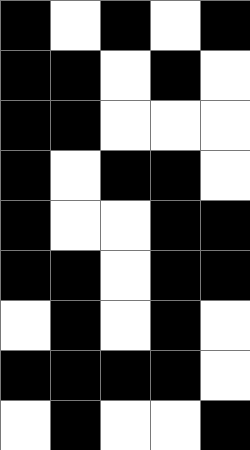[["black", "white", "black", "white", "black"], ["black", "black", "white", "black", "white"], ["black", "black", "white", "white", "white"], ["black", "white", "black", "black", "white"], ["black", "white", "white", "black", "black"], ["black", "black", "white", "black", "black"], ["white", "black", "white", "black", "white"], ["black", "black", "black", "black", "white"], ["white", "black", "white", "white", "black"]]